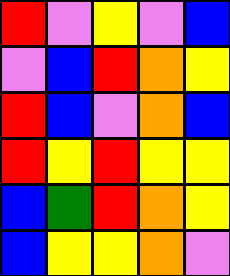[["red", "violet", "yellow", "violet", "blue"], ["violet", "blue", "red", "orange", "yellow"], ["red", "blue", "violet", "orange", "blue"], ["red", "yellow", "red", "yellow", "yellow"], ["blue", "green", "red", "orange", "yellow"], ["blue", "yellow", "yellow", "orange", "violet"]]